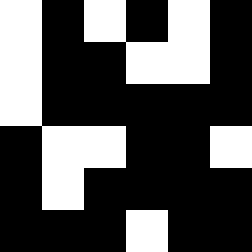[["white", "black", "white", "black", "white", "black"], ["white", "black", "black", "white", "white", "black"], ["white", "black", "black", "black", "black", "black"], ["black", "white", "white", "black", "black", "white"], ["black", "white", "black", "black", "black", "black"], ["black", "black", "black", "white", "black", "black"]]